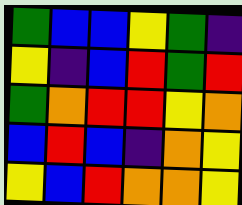[["green", "blue", "blue", "yellow", "green", "indigo"], ["yellow", "indigo", "blue", "red", "green", "red"], ["green", "orange", "red", "red", "yellow", "orange"], ["blue", "red", "blue", "indigo", "orange", "yellow"], ["yellow", "blue", "red", "orange", "orange", "yellow"]]